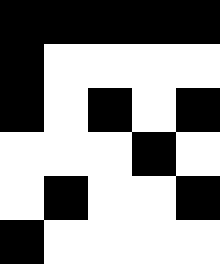[["black", "black", "black", "black", "black"], ["black", "white", "white", "white", "white"], ["black", "white", "black", "white", "black"], ["white", "white", "white", "black", "white"], ["white", "black", "white", "white", "black"], ["black", "white", "white", "white", "white"]]